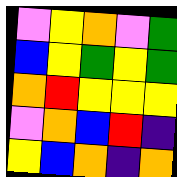[["violet", "yellow", "orange", "violet", "green"], ["blue", "yellow", "green", "yellow", "green"], ["orange", "red", "yellow", "yellow", "yellow"], ["violet", "orange", "blue", "red", "indigo"], ["yellow", "blue", "orange", "indigo", "orange"]]